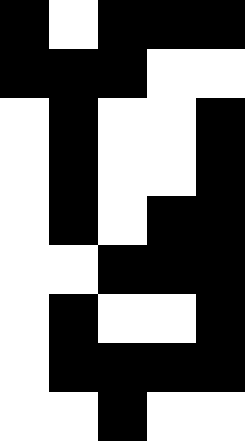[["black", "white", "black", "black", "black"], ["black", "black", "black", "white", "white"], ["white", "black", "white", "white", "black"], ["white", "black", "white", "white", "black"], ["white", "black", "white", "black", "black"], ["white", "white", "black", "black", "black"], ["white", "black", "white", "white", "black"], ["white", "black", "black", "black", "black"], ["white", "white", "black", "white", "white"]]